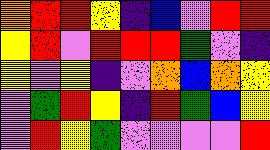[["orange", "red", "red", "yellow", "indigo", "blue", "violet", "red", "red"], ["yellow", "red", "violet", "red", "red", "red", "green", "violet", "indigo"], ["yellow", "violet", "yellow", "indigo", "violet", "orange", "blue", "orange", "yellow"], ["violet", "green", "red", "yellow", "indigo", "red", "green", "blue", "yellow"], ["violet", "red", "yellow", "green", "violet", "violet", "violet", "violet", "red"]]